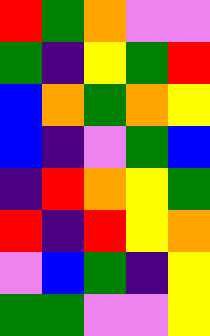[["red", "green", "orange", "violet", "violet"], ["green", "indigo", "yellow", "green", "red"], ["blue", "orange", "green", "orange", "yellow"], ["blue", "indigo", "violet", "green", "blue"], ["indigo", "red", "orange", "yellow", "green"], ["red", "indigo", "red", "yellow", "orange"], ["violet", "blue", "green", "indigo", "yellow"], ["green", "green", "violet", "violet", "yellow"]]